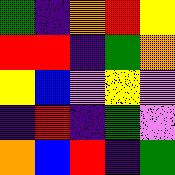[["green", "indigo", "orange", "red", "yellow"], ["red", "red", "indigo", "green", "orange"], ["yellow", "blue", "violet", "yellow", "violet"], ["indigo", "red", "indigo", "green", "violet"], ["orange", "blue", "red", "indigo", "green"]]